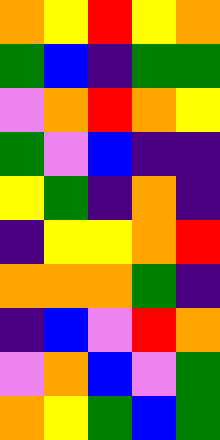[["orange", "yellow", "red", "yellow", "orange"], ["green", "blue", "indigo", "green", "green"], ["violet", "orange", "red", "orange", "yellow"], ["green", "violet", "blue", "indigo", "indigo"], ["yellow", "green", "indigo", "orange", "indigo"], ["indigo", "yellow", "yellow", "orange", "red"], ["orange", "orange", "orange", "green", "indigo"], ["indigo", "blue", "violet", "red", "orange"], ["violet", "orange", "blue", "violet", "green"], ["orange", "yellow", "green", "blue", "green"]]